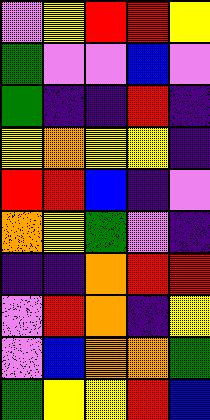[["violet", "yellow", "red", "red", "yellow"], ["green", "violet", "violet", "blue", "violet"], ["green", "indigo", "indigo", "red", "indigo"], ["yellow", "orange", "yellow", "yellow", "indigo"], ["red", "red", "blue", "indigo", "violet"], ["orange", "yellow", "green", "violet", "indigo"], ["indigo", "indigo", "orange", "red", "red"], ["violet", "red", "orange", "indigo", "yellow"], ["violet", "blue", "orange", "orange", "green"], ["green", "yellow", "yellow", "red", "blue"]]